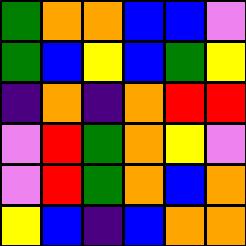[["green", "orange", "orange", "blue", "blue", "violet"], ["green", "blue", "yellow", "blue", "green", "yellow"], ["indigo", "orange", "indigo", "orange", "red", "red"], ["violet", "red", "green", "orange", "yellow", "violet"], ["violet", "red", "green", "orange", "blue", "orange"], ["yellow", "blue", "indigo", "blue", "orange", "orange"]]